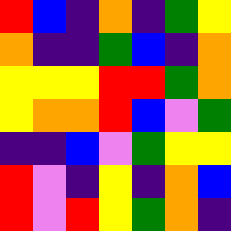[["red", "blue", "indigo", "orange", "indigo", "green", "yellow"], ["orange", "indigo", "indigo", "green", "blue", "indigo", "orange"], ["yellow", "yellow", "yellow", "red", "red", "green", "orange"], ["yellow", "orange", "orange", "red", "blue", "violet", "green"], ["indigo", "indigo", "blue", "violet", "green", "yellow", "yellow"], ["red", "violet", "indigo", "yellow", "indigo", "orange", "blue"], ["red", "violet", "red", "yellow", "green", "orange", "indigo"]]